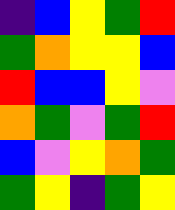[["indigo", "blue", "yellow", "green", "red"], ["green", "orange", "yellow", "yellow", "blue"], ["red", "blue", "blue", "yellow", "violet"], ["orange", "green", "violet", "green", "red"], ["blue", "violet", "yellow", "orange", "green"], ["green", "yellow", "indigo", "green", "yellow"]]